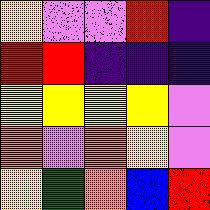[["yellow", "violet", "violet", "red", "indigo"], ["red", "red", "indigo", "indigo", "indigo"], ["yellow", "yellow", "yellow", "yellow", "violet"], ["orange", "violet", "orange", "yellow", "violet"], ["yellow", "green", "orange", "blue", "red"]]